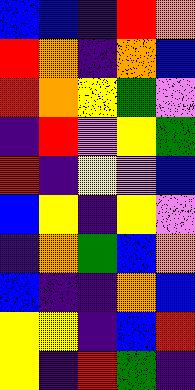[["blue", "blue", "indigo", "red", "orange"], ["red", "orange", "indigo", "orange", "blue"], ["red", "orange", "yellow", "green", "violet"], ["indigo", "red", "violet", "yellow", "green"], ["red", "indigo", "yellow", "violet", "blue"], ["blue", "yellow", "indigo", "yellow", "violet"], ["indigo", "orange", "green", "blue", "orange"], ["blue", "indigo", "indigo", "orange", "blue"], ["yellow", "yellow", "indigo", "blue", "red"], ["yellow", "indigo", "red", "green", "indigo"]]